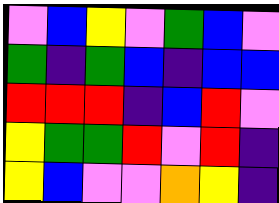[["violet", "blue", "yellow", "violet", "green", "blue", "violet"], ["green", "indigo", "green", "blue", "indigo", "blue", "blue"], ["red", "red", "red", "indigo", "blue", "red", "violet"], ["yellow", "green", "green", "red", "violet", "red", "indigo"], ["yellow", "blue", "violet", "violet", "orange", "yellow", "indigo"]]